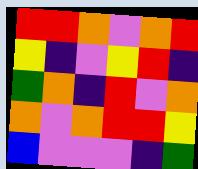[["red", "red", "orange", "violet", "orange", "red"], ["yellow", "indigo", "violet", "yellow", "red", "indigo"], ["green", "orange", "indigo", "red", "violet", "orange"], ["orange", "violet", "orange", "red", "red", "yellow"], ["blue", "violet", "violet", "violet", "indigo", "green"]]